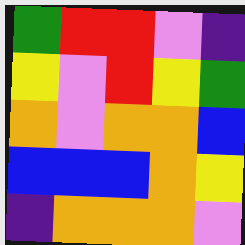[["green", "red", "red", "violet", "indigo"], ["yellow", "violet", "red", "yellow", "green"], ["orange", "violet", "orange", "orange", "blue"], ["blue", "blue", "blue", "orange", "yellow"], ["indigo", "orange", "orange", "orange", "violet"]]